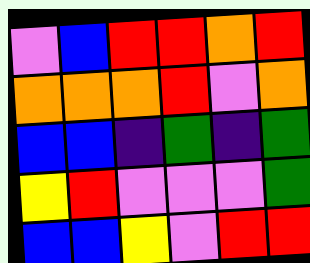[["violet", "blue", "red", "red", "orange", "red"], ["orange", "orange", "orange", "red", "violet", "orange"], ["blue", "blue", "indigo", "green", "indigo", "green"], ["yellow", "red", "violet", "violet", "violet", "green"], ["blue", "blue", "yellow", "violet", "red", "red"]]